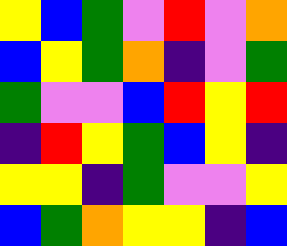[["yellow", "blue", "green", "violet", "red", "violet", "orange"], ["blue", "yellow", "green", "orange", "indigo", "violet", "green"], ["green", "violet", "violet", "blue", "red", "yellow", "red"], ["indigo", "red", "yellow", "green", "blue", "yellow", "indigo"], ["yellow", "yellow", "indigo", "green", "violet", "violet", "yellow"], ["blue", "green", "orange", "yellow", "yellow", "indigo", "blue"]]